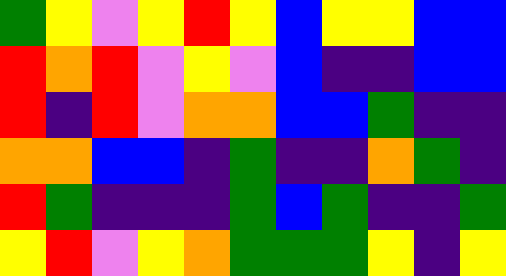[["green", "yellow", "violet", "yellow", "red", "yellow", "blue", "yellow", "yellow", "blue", "blue"], ["red", "orange", "red", "violet", "yellow", "violet", "blue", "indigo", "indigo", "blue", "blue"], ["red", "indigo", "red", "violet", "orange", "orange", "blue", "blue", "green", "indigo", "indigo"], ["orange", "orange", "blue", "blue", "indigo", "green", "indigo", "indigo", "orange", "green", "indigo"], ["red", "green", "indigo", "indigo", "indigo", "green", "blue", "green", "indigo", "indigo", "green"], ["yellow", "red", "violet", "yellow", "orange", "green", "green", "green", "yellow", "indigo", "yellow"]]